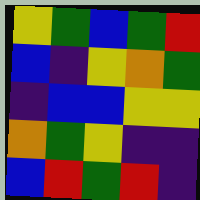[["yellow", "green", "blue", "green", "red"], ["blue", "indigo", "yellow", "orange", "green"], ["indigo", "blue", "blue", "yellow", "yellow"], ["orange", "green", "yellow", "indigo", "indigo"], ["blue", "red", "green", "red", "indigo"]]